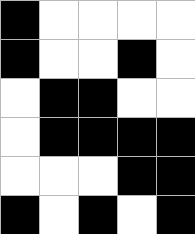[["black", "white", "white", "white", "white"], ["black", "white", "white", "black", "white"], ["white", "black", "black", "white", "white"], ["white", "black", "black", "black", "black"], ["white", "white", "white", "black", "black"], ["black", "white", "black", "white", "black"]]